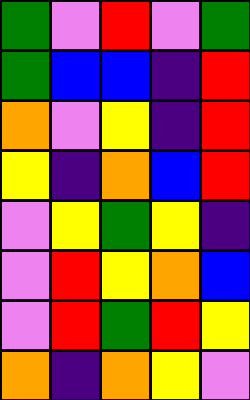[["green", "violet", "red", "violet", "green"], ["green", "blue", "blue", "indigo", "red"], ["orange", "violet", "yellow", "indigo", "red"], ["yellow", "indigo", "orange", "blue", "red"], ["violet", "yellow", "green", "yellow", "indigo"], ["violet", "red", "yellow", "orange", "blue"], ["violet", "red", "green", "red", "yellow"], ["orange", "indigo", "orange", "yellow", "violet"]]